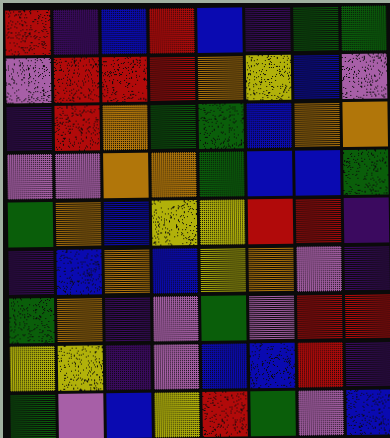[["red", "indigo", "blue", "red", "blue", "indigo", "green", "green"], ["violet", "red", "red", "red", "orange", "yellow", "blue", "violet"], ["indigo", "red", "orange", "green", "green", "blue", "orange", "orange"], ["violet", "violet", "orange", "orange", "green", "blue", "blue", "green"], ["green", "orange", "blue", "yellow", "yellow", "red", "red", "indigo"], ["indigo", "blue", "orange", "blue", "yellow", "orange", "violet", "indigo"], ["green", "orange", "indigo", "violet", "green", "violet", "red", "red"], ["yellow", "yellow", "indigo", "violet", "blue", "blue", "red", "indigo"], ["green", "violet", "blue", "yellow", "red", "green", "violet", "blue"]]